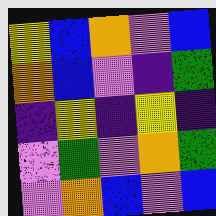[["yellow", "blue", "orange", "violet", "blue"], ["orange", "blue", "violet", "indigo", "green"], ["indigo", "yellow", "indigo", "yellow", "indigo"], ["violet", "green", "violet", "orange", "green"], ["violet", "orange", "blue", "violet", "blue"]]